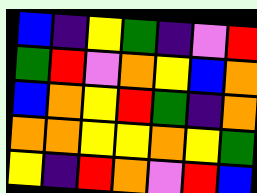[["blue", "indigo", "yellow", "green", "indigo", "violet", "red"], ["green", "red", "violet", "orange", "yellow", "blue", "orange"], ["blue", "orange", "yellow", "red", "green", "indigo", "orange"], ["orange", "orange", "yellow", "yellow", "orange", "yellow", "green"], ["yellow", "indigo", "red", "orange", "violet", "red", "blue"]]